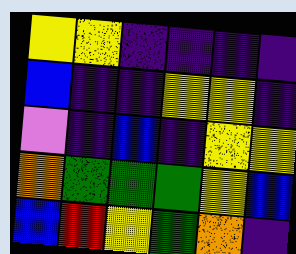[["yellow", "yellow", "indigo", "indigo", "indigo", "indigo"], ["blue", "indigo", "indigo", "yellow", "yellow", "indigo"], ["violet", "indigo", "blue", "indigo", "yellow", "yellow"], ["orange", "green", "green", "green", "yellow", "blue"], ["blue", "red", "yellow", "green", "orange", "indigo"]]